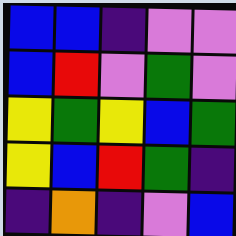[["blue", "blue", "indigo", "violet", "violet"], ["blue", "red", "violet", "green", "violet"], ["yellow", "green", "yellow", "blue", "green"], ["yellow", "blue", "red", "green", "indigo"], ["indigo", "orange", "indigo", "violet", "blue"]]